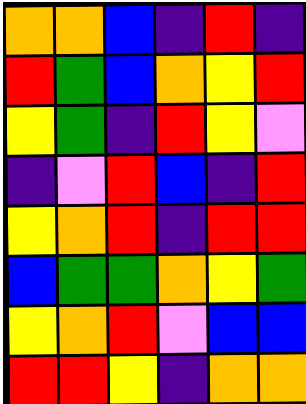[["orange", "orange", "blue", "indigo", "red", "indigo"], ["red", "green", "blue", "orange", "yellow", "red"], ["yellow", "green", "indigo", "red", "yellow", "violet"], ["indigo", "violet", "red", "blue", "indigo", "red"], ["yellow", "orange", "red", "indigo", "red", "red"], ["blue", "green", "green", "orange", "yellow", "green"], ["yellow", "orange", "red", "violet", "blue", "blue"], ["red", "red", "yellow", "indigo", "orange", "orange"]]